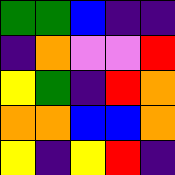[["green", "green", "blue", "indigo", "indigo"], ["indigo", "orange", "violet", "violet", "red"], ["yellow", "green", "indigo", "red", "orange"], ["orange", "orange", "blue", "blue", "orange"], ["yellow", "indigo", "yellow", "red", "indigo"]]